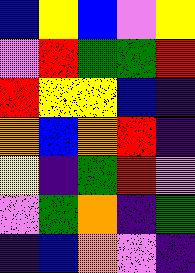[["blue", "yellow", "blue", "violet", "yellow"], ["violet", "red", "green", "green", "red"], ["red", "yellow", "yellow", "blue", "indigo"], ["orange", "blue", "orange", "red", "indigo"], ["yellow", "indigo", "green", "red", "violet"], ["violet", "green", "orange", "indigo", "green"], ["indigo", "blue", "orange", "violet", "indigo"]]